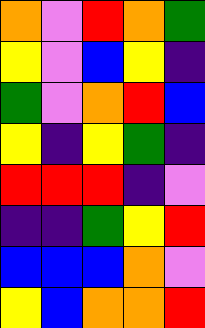[["orange", "violet", "red", "orange", "green"], ["yellow", "violet", "blue", "yellow", "indigo"], ["green", "violet", "orange", "red", "blue"], ["yellow", "indigo", "yellow", "green", "indigo"], ["red", "red", "red", "indigo", "violet"], ["indigo", "indigo", "green", "yellow", "red"], ["blue", "blue", "blue", "orange", "violet"], ["yellow", "blue", "orange", "orange", "red"]]